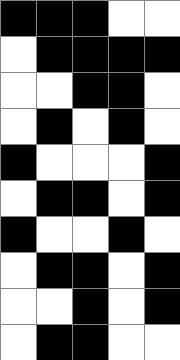[["black", "black", "black", "white", "white"], ["white", "black", "black", "black", "black"], ["white", "white", "black", "black", "white"], ["white", "black", "white", "black", "white"], ["black", "white", "white", "white", "black"], ["white", "black", "black", "white", "black"], ["black", "white", "white", "black", "white"], ["white", "black", "black", "white", "black"], ["white", "white", "black", "white", "black"], ["white", "black", "black", "white", "white"]]